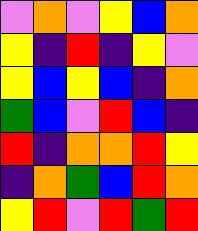[["violet", "orange", "violet", "yellow", "blue", "orange"], ["yellow", "indigo", "red", "indigo", "yellow", "violet"], ["yellow", "blue", "yellow", "blue", "indigo", "orange"], ["green", "blue", "violet", "red", "blue", "indigo"], ["red", "indigo", "orange", "orange", "red", "yellow"], ["indigo", "orange", "green", "blue", "red", "orange"], ["yellow", "red", "violet", "red", "green", "red"]]